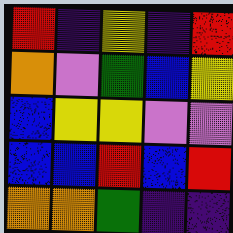[["red", "indigo", "yellow", "indigo", "red"], ["orange", "violet", "green", "blue", "yellow"], ["blue", "yellow", "yellow", "violet", "violet"], ["blue", "blue", "red", "blue", "red"], ["orange", "orange", "green", "indigo", "indigo"]]